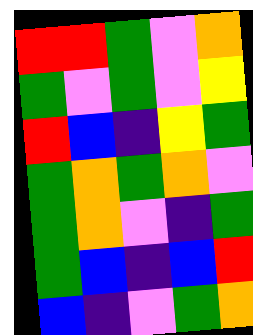[["red", "red", "green", "violet", "orange"], ["green", "violet", "green", "violet", "yellow"], ["red", "blue", "indigo", "yellow", "green"], ["green", "orange", "green", "orange", "violet"], ["green", "orange", "violet", "indigo", "green"], ["green", "blue", "indigo", "blue", "red"], ["blue", "indigo", "violet", "green", "orange"]]